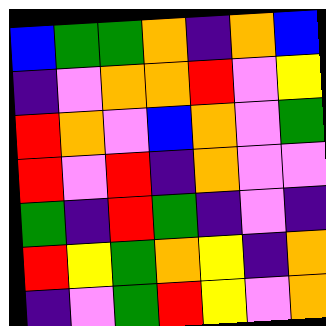[["blue", "green", "green", "orange", "indigo", "orange", "blue"], ["indigo", "violet", "orange", "orange", "red", "violet", "yellow"], ["red", "orange", "violet", "blue", "orange", "violet", "green"], ["red", "violet", "red", "indigo", "orange", "violet", "violet"], ["green", "indigo", "red", "green", "indigo", "violet", "indigo"], ["red", "yellow", "green", "orange", "yellow", "indigo", "orange"], ["indigo", "violet", "green", "red", "yellow", "violet", "orange"]]